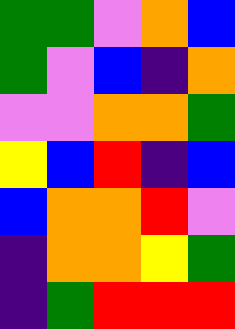[["green", "green", "violet", "orange", "blue"], ["green", "violet", "blue", "indigo", "orange"], ["violet", "violet", "orange", "orange", "green"], ["yellow", "blue", "red", "indigo", "blue"], ["blue", "orange", "orange", "red", "violet"], ["indigo", "orange", "orange", "yellow", "green"], ["indigo", "green", "red", "red", "red"]]